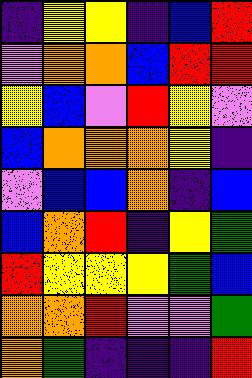[["indigo", "yellow", "yellow", "indigo", "blue", "red"], ["violet", "orange", "orange", "blue", "red", "red"], ["yellow", "blue", "violet", "red", "yellow", "violet"], ["blue", "orange", "orange", "orange", "yellow", "indigo"], ["violet", "blue", "blue", "orange", "indigo", "blue"], ["blue", "orange", "red", "indigo", "yellow", "green"], ["red", "yellow", "yellow", "yellow", "green", "blue"], ["orange", "orange", "red", "violet", "violet", "green"], ["orange", "green", "indigo", "indigo", "indigo", "red"]]